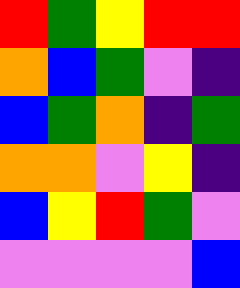[["red", "green", "yellow", "red", "red"], ["orange", "blue", "green", "violet", "indigo"], ["blue", "green", "orange", "indigo", "green"], ["orange", "orange", "violet", "yellow", "indigo"], ["blue", "yellow", "red", "green", "violet"], ["violet", "violet", "violet", "violet", "blue"]]